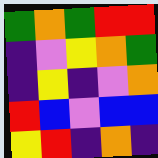[["green", "orange", "green", "red", "red"], ["indigo", "violet", "yellow", "orange", "green"], ["indigo", "yellow", "indigo", "violet", "orange"], ["red", "blue", "violet", "blue", "blue"], ["yellow", "red", "indigo", "orange", "indigo"]]